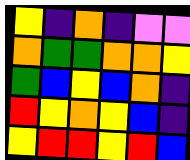[["yellow", "indigo", "orange", "indigo", "violet", "violet"], ["orange", "green", "green", "orange", "orange", "yellow"], ["green", "blue", "yellow", "blue", "orange", "indigo"], ["red", "yellow", "orange", "yellow", "blue", "indigo"], ["yellow", "red", "red", "yellow", "red", "blue"]]